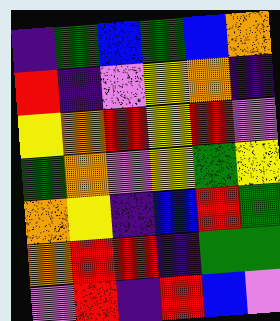[["indigo", "green", "blue", "green", "blue", "orange"], ["red", "indigo", "violet", "yellow", "orange", "indigo"], ["yellow", "orange", "red", "yellow", "red", "violet"], ["green", "orange", "violet", "yellow", "green", "yellow"], ["orange", "yellow", "indigo", "blue", "red", "green"], ["orange", "red", "red", "indigo", "green", "green"], ["violet", "red", "indigo", "red", "blue", "violet"]]